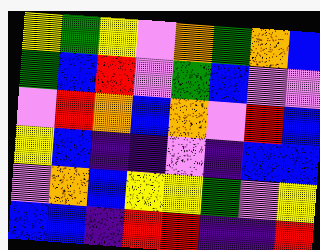[["yellow", "green", "yellow", "violet", "orange", "green", "orange", "blue"], ["green", "blue", "red", "violet", "green", "blue", "violet", "violet"], ["violet", "red", "orange", "blue", "orange", "violet", "red", "blue"], ["yellow", "blue", "indigo", "indigo", "violet", "indigo", "blue", "blue"], ["violet", "orange", "blue", "yellow", "yellow", "green", "violet", "yellow"], ["blue", "blue", "indigo", "red", "red", "indigo", "indigo", "red"]]